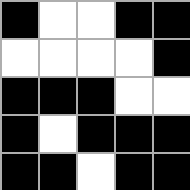[["black", "white", "white", "black", "black"], ["white", "white", "white", "white", "black"], ["black", "black", "black", "white", "white"], ["black", "white", "black", "black", "black"], ["black", "black", "white", "black", "black"]]